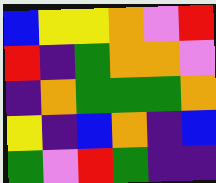[["blue", "yellow", "yellow", "orange", "violet", "red"], ["red", "indigo", "green", "orange", "orange", "violet"], ["indigo", "orange", "green", "green", "green", "orange"], ["yellow", "indigo", "blue", "orange", "indigo", "blue"], ["green", "violet", "red", "green", "indigo", "indigo"]]